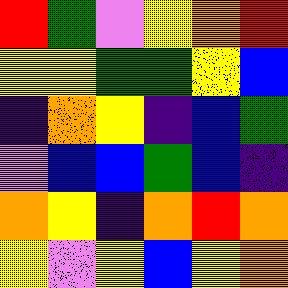[["red", "green", "violet", "yellow", "orange", "red"], ["yellow", "yellow", "green", "green", "yellow", "blue"], ["indigo", "orange", "yellow", "indigo", "blue", "green"], ["violet", "blue", "blue", "green", "blue", "indigo"], ["orange", "yellow", "indigo", "orange", "red", "orange"], ["yellow", "violet", "yellow", "blue", "yellow", "orange"]]